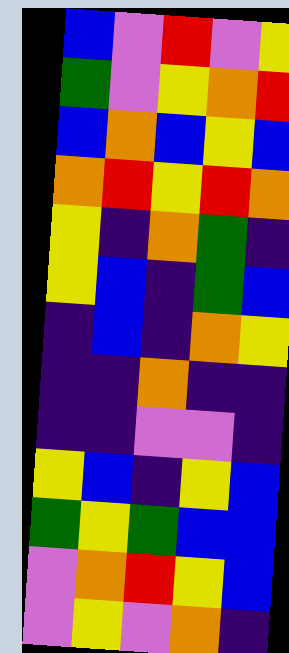[["blue", "violet", "red", "violet", "yellow"], ["green", "violet", "yellow", "orange", "red"], ["blue", "orange", "blue", "yellow", "blue"], ["orange", "red", "yellow", "red", "orange"], ["yellow", "indigo", "orange", "green", "indigo"], ["yellow", "blue", "indigo", "green", "blue"], ["indigo", "blue", "indigo", "orange", "yellow"], ["indigo", "indigo", "orange", "indigo", "indigo"], ["indigo", "indigo", "violet", "violet", "indigo"], ["yellow", "blue", "indigo", "yellow", "blue"], ["green", "yellow", "green", "blue", "blue"], ["violet", "orange", "red", "yellow", "blue"], ["violet", "yellow", "violet", "orange", "indigo"]]